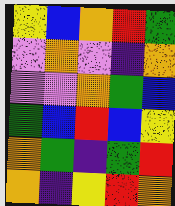[["yellow", "blue", "orange", "red", "green"], ["violet", "orange", "violet", "indigo", "orange"], ["violet", "violet", "orange", "green", "blue"], ["green", "blue", "red", "blue", "yellow"], ["orange", "green", "indigo", "green", "red"], ["orange", "indigo", "yellow", "red", "orange"]]